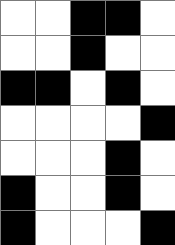[["white", "white", "black", "black", "white"], ["white", "white", "black", "white", "white"], ["black", "black", "white", "black", "white"], ["white", "white", "white", "white", "black"], ["white", "white", "white", "black", "white"], ["black", "white", "white", "black", "white"], ["black", "white", "white", "white", "black"]]